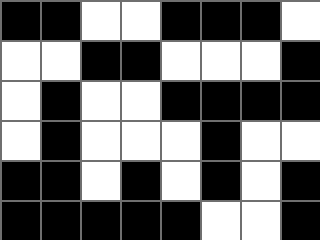[["black", "black", "white", "white", "black", "black", "black", "white"], ["white", "white", "black", "black", "white", "white", "white", "black"], ["white", "black", "white", "white", "black", "black", "black", "black"], ["white", "black", "white", "white", "white", "black", "white", "white"], ["black", "black", "white", "black", "white", "black", "white", "black"], ["black", "black", "black", "black", "black", "white", "white", "black"]]